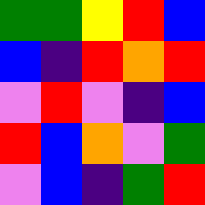[["green", "green", "yellow", "red", "blue"], ["blue", "indigo", "red", "orange", "red"], ["violet", "red", "violet", "indigo", "blue"], ["red", "blue", "orange", "violet", "green"], ["violet", "blue", "indigo", "green", "red"]]